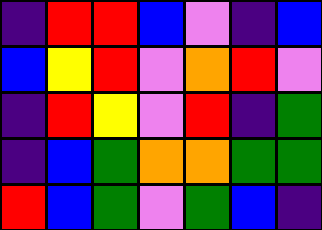[["indigo", "red", "red", "blue", "violet", "indigo", "blue"], ["blue", "yellow", "red", "violet", "orange", "red", "violet"], ["indigo", "red", "yellow", "violet", "red", "indigo", "green"], ["indigo", "blue", "green", "orange", "orange", "green", "green"], ["red", "blue", "green", "violet", "green", "blue", "indigo"]]